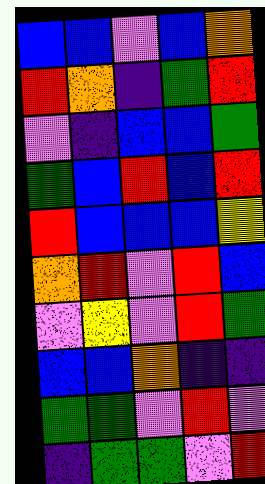[["blue", "blue", "violet", "blue", "orange"], ["red", "orange", "indigo", "green", "red"], ["violet", "indigo", "blue", "blue", "green"], ["green", "blue", "red", "blue", "red"], ["red", "blue", "blue", "blue", "yellow"], ["orange", "red", "violet", "red", "blue"], ["violet", "yellow", "violet", "red", "green"], ["blue", "blue", "orange", "indigo", "indigo"], ["green", "green", "violet", "red", "violet"], ["indigo", "green", "green", "violet", "red"]]